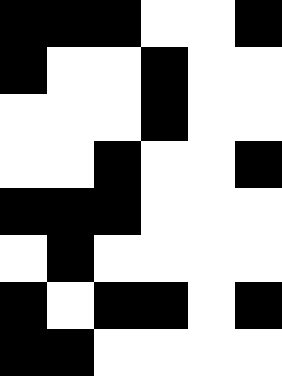[["black", "black", "black", "white", "white", "black"], ["black", "white", "white", "black", "white", "white"], ["white", "white", "white", "black", "white", "white"], ["white", "white", "black", "white", "white", "black"], ["black", "black", "black", "white", "white", "white"], ["white", "black", "white", "white", "white", "white"], ["black", "white", "black", "black", "white", "black"], ["black", "black", "white", "white", "white", "white"]]